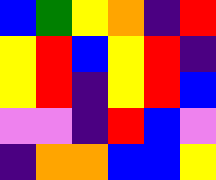[["blue", "green", "yellow", "orange", "indigo", "red"], ["yellow", "red", "blue", "yellow", "red", "indigo"], ["yellow", "red", "indigo", "yellow", "red", "blue"], ["violet", "violet", "indigo", "red", "blue", "violet"], ["indigo", "orange", "orange", "blue", "blue", "yellow"]]